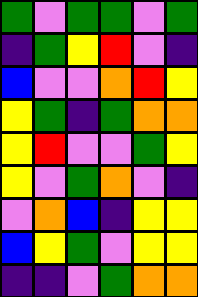[["green", "violet", "green", "green", "violet", "green"], ["indigo", "green", "yellow", "red", "violet", "indigo"], ["blue", "violet", "violet", "orange", "red", "yellow"], ["yellow", "green", "indigo", "green", "orange", "orange"], ["yellow", "red", "violet", "violet", "green", "yellow"], ["yellow", "violet", "green", "orange", "violet", "indigo"], ["violet", "orange", "blue", "indigo", "yellow", "yellow"], ["blue", "yellow", "green", "violet", "yellow", "yellow"], ["indigo", "indigo", "violet", "green", "orange", "orange"]]